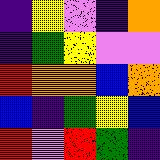[["indigo", "yellow", "violet", "indigo", "orange"], ["indigo", "green", "yellow", "violet", "violet"], ["red", "orange", "orange", "blue", "orange"], ["blue", "indigo", "green", "yellow", "blue"], ["red", "violet", "red", "green", "indigo"]]